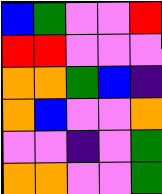[["blue", "green", "violet", "violet", "red"], ["red", "red", "violet", "violet", "violet"], ["orange", "orange", "green", "blue", "indigo"], ["orange", "blue", "violet", "violet", "orange"], ["violet", "violet", "indigo", "violet", "green"], ["orange", "orange", "violet", "violet", "green"]]